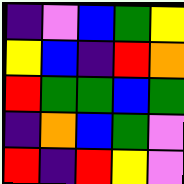[["indigo", "violet", "blue", "green", "yellow"], ["yellow", "blue", "indigo", "red", "orange"], ["red", "green", "green", "blue", "green"], ["indigo", "orange", "blue", "green", "violet"], ["red", "indigo", "red", "yellow", "violet"]]